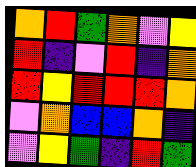[["orange", "red", "green", "orange", "violet", "yellow"], ["red", "indigo", "violet", "red", "indigo", "orange"], ["red", "yellow", "red", "red", "red", "orange"], ["violet", "orange", "blue", "blue", "orange", "indigo"], ["violet", "yellow", "green", "indigo", "red", "green"]]